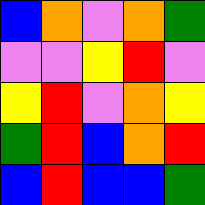[["blue", "orange", "violet", "orange", "green"], ["violet", "violet", "yellow", "red", "violet"], ["yellow", "red", "violet", "orange", "yellow"], ["green", "red", "blue", "orange", "red"], ["blue", "red", "blue", "blue", "green"]]